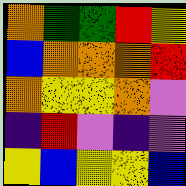[["orange", "green", "green", "red", "yellow"], ["blue", "orange", "orange", "orange", "red"], ["orange", "yellow", "yellow", "orange", "violet"], ["indigo", "red", "violet", "indigo", "violet"], ["yellow", "blue", "yellow", "yellow", "blue"]]